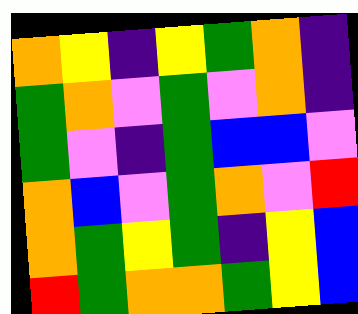[["orange", "yellow", "indigo", "yellow", "green", "orange", "indigo"], ["green", "orange", "violet", "green", "violet", "orange", "indigo"], ["green", "violet", "indigo", "green", "blue", "blue", "violet"], ["orange", "blue", "violet", "green", "orange", "violet", "red"], ["orange", "green", "yellow", "green", "indigo", "yellow", "blue"], ["red", "green", "orange", "orange", "green", "yellow", "blue"]]